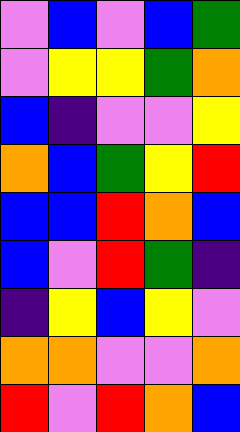[["violet", "blue", "violet", "blue", "green"], ["violet", "yellow", "yellow", "green", "orange"], ["blue", "indigo", "violet", "violet", "yellow"], ["orange", "blue", "green", "yellow", "red"], ["blue", "blue", "red", "orange", "blue"], ["blue", "violet", "red", "green", "indigo"], ["indigo", "yellow", "blue", "yellow", "violet"], ["orange", "orange", "violet", "violet", "orange"], ["red", "violet", "red", "orange", "blue"]]